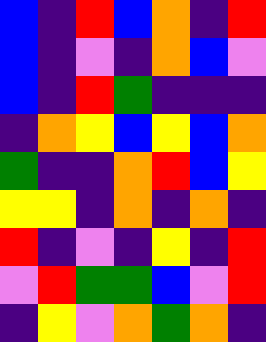[["blue", "indigo", "red", "blue", "orange", "indigo", "red"], ["blue", "indigo", "violet", "indigo", "orange", "blue", "violet"], ["blue", "indigo", "red", "green", "indigo", "indigo", "indigo"], ["indigo", "orange", "yellow", "blue", "yellow", "blue", "orange"], ["green", "indigo", "indigo", "orange", "red", "blue", "yellow"], ["yellow", "yellow", "indigo", "orange", "indigo", "orange", "indigo"], ["red", "indigo", "violet", "indigo", "yellow", "indigo", "red"], ["violet", "red", "green", "green", "blue", "violet", "red"], ["indigo", "yellow", "violet", "orange", "green", "orange", "indigo"]]